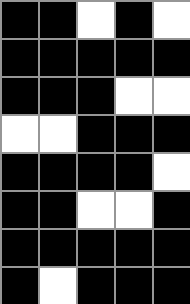[["black", "black", "white", "black", "white"], ["black", "black", "black", "black", "black"], ["black", "black", "black", "white", "white"], ["white", "white", "black", "black", "black"], ["black", "black", "black", "black", "white"], ["black", "black", "white", "white", "black"], ["black", "black", "black", "black", "black"], ["black", "white", "black", "black", "black"]]